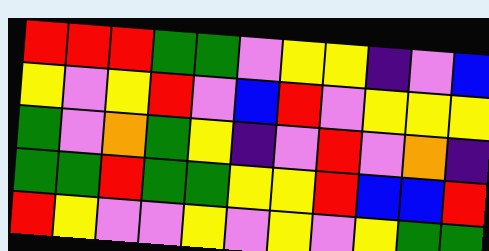[["red", "red", "red", "green", "green", "violet", "yellow", "yellow", "indigo", "violet", "blue"], ["yellow", "violet", "yellow", "red", "violet", "blue", "red", "violet", "yellow", "yellow", "yellow"], ["green", "violet", "orange", "green", "yellow", "indigo", "violet", "red", "violet", "orange", "indigo"], ["green", "green", "red", "green", "green", "yellow", "yellow", "red", "blue", "blue", "red"], ["red", "yellow", "violet", "violet", "yellow", "violet", "yellow", "violet", "yellow", "green", "green"]]